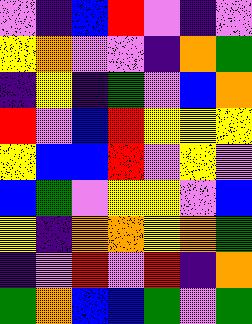[["violet", "indigo", "blue", "red", "violet", "indigo", "violet"], ["yellow", "orange", "violet", "violet", "indigo", "orange", "green"], ["indigo", "yellow", "indigo", "green", "violet", "blue", "orange"], ["red", "violet", "blue", "red", "yellow", "yellow", "yellow"], ["yellow", "blue", "blue", "red", "violet", "yellow", "violet"], ["blue", "green", "violet", "yellow", "yellow", "violet", "blue"], ["yellow", "indigo", "orange", "orange", "yellow", "orange", "green"], ["indigo", "violet", "red", "violet", "red", "indigo", "orange"], ["green", "orange", "blue", "blue", "green", "violet", "green"]]